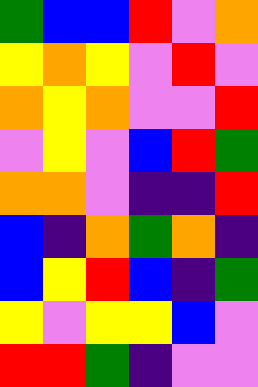[["green", "blue", "blue", "red", "violet", "orange"], ["yellow", "orange", "yellow", "violet", "red", "violet"], ["orange", "yellow", "orange", "violet", "violet", "red"], ["violet", "yellow", "violet", "blue", "red", "green"], ["orange", "orange", "violet", "indigo", "indigo", "red"], ["blue", "indigo", "orange", "green", "orange", "indigo"], ["blue", "yellow", "red", "blue", "indigo", "green"], ["yellow", "violet", "yellow", "yellow", "blue", "violet"], ["red", "red", "green", "indigo", "violet", "violet"]]